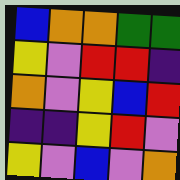[["blue", "orange", "orange", "green", "green"], ["yellow", "violet", "red", "red", "indigo"], ["orange", "violet", "yellow", "blue", "red"], ["indigo", "indigo", "yellow", "red", "violet"], ["yellow", "violet", "blue", "violet", "orange"]]